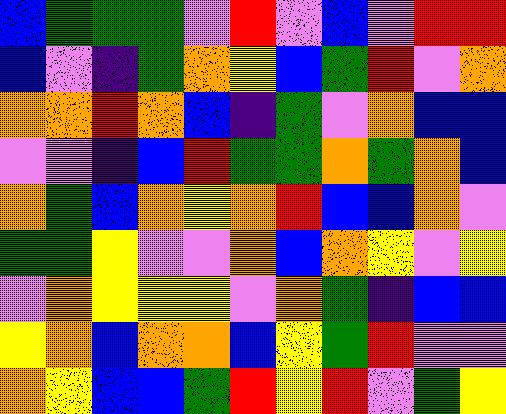[["blue", "green", "green", "green", "violet", "red", "violet", "blue", "violet", "red", "red"], ["blue", "violet", "indigo", "green", "orange", "yellow", "blue", "green", "red", "violet", "orange"], ["orange", "orange", "red", "orange", "blue", "indigo", "green", "violet", "orange", "blue", "blue"], ["violet", "violet", "indigo", "blue", "red", "green", "green", "orange", "green", "orange", "blue"], ["orange", "green", "blue", "orange", "yellow", "orange", "red", "blue", "blue", "orange", "violet"], ["green", "green", "yellow", "violet", "violet", "orange", "blue", "orange", "yellow", "violet", "yellow"], ["violet", "orange", "yellow", "yellow", "yellow", "violet", "orange", "green", "indigo", "blue", "blue"], ["yellow", "orange", "blue", "orange", "orange", "blue", "yellow", "green", "red", "violet", "violet"], ["orange", "yellow", "blue", "blue", "green", "red", "yellow", "red", "violet", "green", "yellow"]]